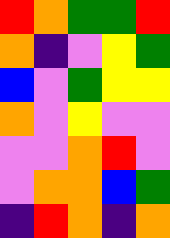[["red", "orange", "green", "green", "red"], ["orange", "indigo", "violet", "yellow", "green"], ["blue", "violet", "green", "yellow", "yellow"], ["orange", "violet", "yellow", "violet", "violet"], ["violet", "violet", "orange", "red", "violet"], ["violet", "orange", "orange", "blue", "green"], ["indigo", "red", "orange", "indigo", "orange"]]